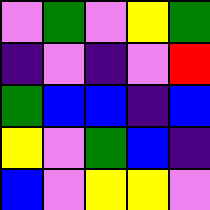[["violet", "green", "violet", "yellow", "green"], ["indigo", "violet", "indigo", "violet", "red"], ["green", "blue", "blue", "indigo", "blue"], ["yellow", "violet", "green", "blue", "indigo"], ["blue", "violet", "yellow", "yellow", "violet"]]